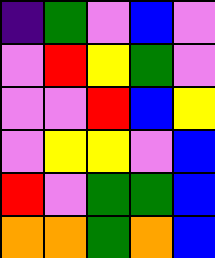[["indigo", "green", "violet", "blue", "violet"], ["violet", "red", "yellow", "green", "violet"], ["violet", "violet", "red", "blue", "yellow"], ["violet", "yellow", "yellow", "violet", "blue"], ["red", "violet", "green", "green", "blue"], ["orange", "orange", "green", "orange", "blue"]]